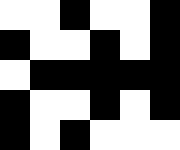[["white", "white", "black", "white", "white", "black"], ["black", "white", "white", "black", "white", "black"], ["white", "black", "black", "black", "black", "black"], ["black", "white", "white", "black", "white", "black"], ["black", "white", "black", "white", "white", "white"]]